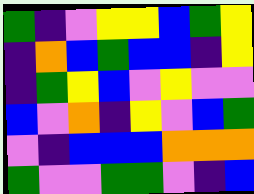[["green", "indigo", "violet", "yellow", "yellow", "blue", "green", "yellow"], ["indigo", "orange", "blue", "green", "blue", "blue", "indigo", "yellow"], ["indigo", "green", "yellow", "blue", "violet", "yellow", "violet", "violet"], ["blue", "violet", "orange", "indigo", "yellow", "violet", "blue", "green"], ["violet", "indigo", "blue", "blue", "blue", "orange", "orange", "orange"], ["green", "violet", "violet", "green", "green", "violet", "indigo", "blue"]]